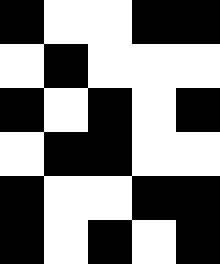[["black", "white", "white", "black", "black"], ["white", "black", "white", "white", "white"], ["black", "white", "black", "white", "black"], ["white", "black", "black", "white", "white"], ["black", "white", "white", "black", "black"], ["black", "white", "black", "white", "black"]]